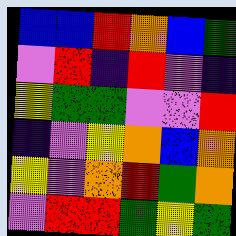[["blue", "blue", "red", "orange", "blue", "green"], ["violet", "red", "indigo", "red", "violet", "indigo"], ["yellow", "green", "green", "violet", "violet", "red"], ["indigo", "violet", "yellow", "orange", "blue", "orange"], ["yellow", "violet", "orange", "red", "green", "orange"], ["violet", "red", "red", "green", "yellow", "green"]]